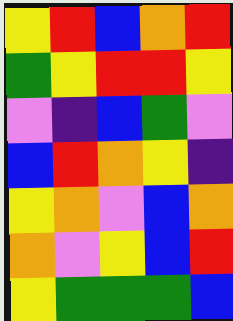[["yellow", "red", "blue", "orange", "red"], ["green", "yellow", "red", "red", "yellow"], ["violet", "indigo", "blue", "green", "violet"], ["blue", "red", "orange", "yellow", "indigo"], ["yellow", "orange", "violet", "blue", "orange"], ["orange", "violet", "yellow", "blue", "red"], ["yellow", "green", "green", "green", "blue"]]